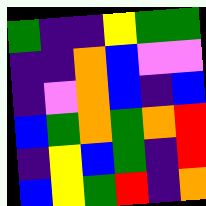[["green", "indigo", "indigo", "yellow", "green", "green"], ["indigo", "indigo", "orange", "blue", "violet", "violet"], ["indigo", "violet", "orange", "blue", "indigo", "blue"], ["blue", "green", "orange", "green", "orange", "red"], ["indigo", "yellow", "blue", "green", "indigo", "red"], ["blue", "yellow", "green", "red", "indigo", "orange"]]